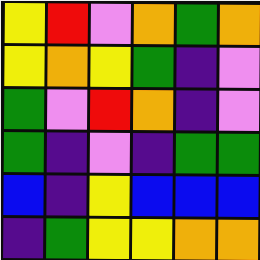[["yellow", "red", "violet", "orange", "green", "orange"], ["yellow", "orange", "yellow", "green", "indigo", "violet"], ["green", "violet", "red", "orange", "indigo", "violet"], ["green", "indigo", "violet", "indigo", "green", "green"], ["blue", "indigo", "yellow", "blue", "blue", "blue"], ["indigo", "green", "yellow", "yellow", "orange", "orange"]]